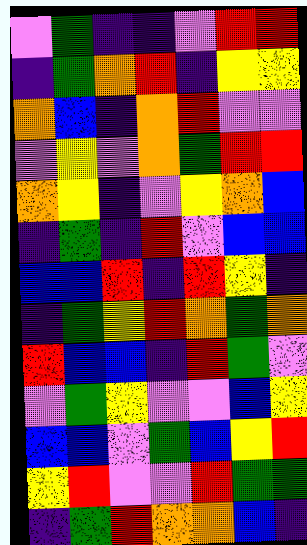[["violet", "green", "indigo", "indigo", "violet", "red", "red"], ["indigo", "green", "orange", "red", "indigo", "yellow", "yellow"], ["orange", "blue", "indigo", "orange", "red", "violet", "violet"], ["violet", "yellow", "violet", "orange", "green", "red", "red"], ["orange", "yellow", "indigo", "violet", "yellow", "orange", "blue"], ["indigo", "green", "indigo", "red", "violet", "blue", "blue"], ["blue", "blue", "red", "indigo", "red", "yellow", "indigo"], ["indigo", "green", "yellow", "red", "orange", "green", "orange"], ["red", "blue", "blue", "indigo", "red", "green", "violet"], ["violet", "green", "yellow", "violet", "violet", "blue", "yellow"], ["blue", "blue", "violet", "green", "blue", "yellow", "red"], ["yellow", "red", "violet", "violet", "red", "green", "green"], ["indigo", "green", "red", "orange", "orange", "blue", "indigo"]]